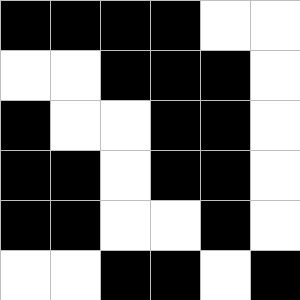[["black", "black", "black", "black", "white", "white"], ["white", "white", "black", "black", "black", "white"], ["black", "white", "white", "black", "black", "white"], ["black", "black", "white", "black", "black", "white"], ["black", "black", "white", "white", "black", "white"], ["white", "white", "black", "black", "white", "black"]]